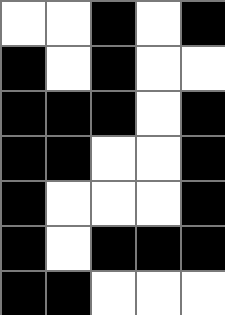[["white", "white", "black", "white", "black"], ["black", "white", "black", "white", "white"], ["black", "black", "black", "white", "black"], ["black", "black", "white", "white", "black"], ["black", "white", "white", "white", "black"], ["black", "white", "black", "black", "black"], ["black", "black", "white", "white", "white"]]